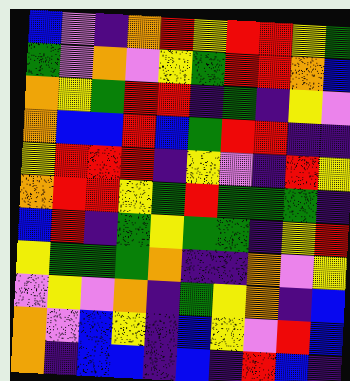[["blue", "violet", "indigo", "orange", "red", "yellow", "red", "red", "yellow", "green"], ["green", "violet", "orange", "violet", "yellow", "green", "red", "red", "orange", "blue"], ["orange", "yellow", "green", "red", "red", "indigo", "green", "indigo", "yellow", "violet"], ["orange", "blue", "blue", "red", "blue", "green", "red", "red", "indigo", "indigo"], ["yellow", "red", "red", "red", "indigo", "yellow", "violet", "indigo", "red", "yellow"], ["orange", "red", "red", "yellow", "green", "red", "green", "green", "green", "indigo"], ["blue", "red", "indigo", "green", "yellow", "green", "green", "indigo", "yellow", "red"], ["yellow", "green", "green", "green", "orange", "indigo", "indigo", "orange", "violet", "yellow"], ["violet", "yellow", "violet", "orange", "indigo", "green", "yellow", "orange", "indigo", "blue"], ["orange", "violet", "blue", "yellow", "indigo", "blue", "yellow", "violet", "red", "blue"], ["orange", "indigo", "blue", "blue", "indigo", "blue", "indigo", "red", "blue", "indigo"]]